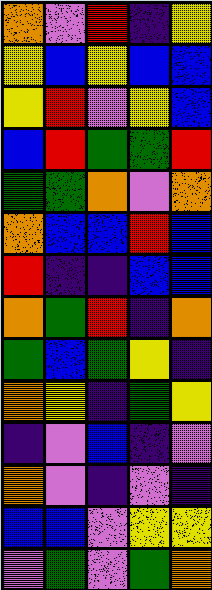[["orange", "violet", "red", "indigo", "yellow"], ["yellow", "blue", "yellow", "blue", "blue"], ["yellow", "red", "violet", "yellow", "blue"], ["blue", "red", "green", "green", "red"], ["green", "green", "orange", "violet", "orange"], ["orange", "blue", "blue", "red", "blue"], ["red", "indigo", "indigo", "blue", "blue"], ["orange", "green", "red", "indigo", "orange"], ["green", "blue", "green", "yellow", "indigo"], ["orange", "yellow", "indigo", "green", "yellow"], ["indigo", "violet", "blue", "indigo", "violet"], ["orange", "violet", "indigo", "violet", "indigo"], ["blue", "blue", "violet", "yellow", "yellow"], ["violet", "green", "violet", "green", "orange"]]